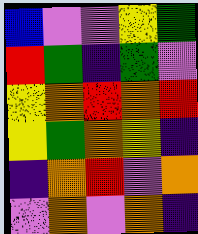[["blue", "violet", "violet", "yellow", "green"], ["red", "green", "indigo", "green", "violet"], ["yellow", "orange", "red", "orange", "red"], ["yellow", "green", "orange", "yellow", "indigo"], ["indigo", "orange", "red", "violet", "orange"], ["violet", "orange", "violet", "orange", "indigo"]]